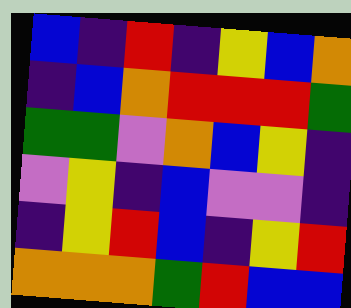[["blue", "indigo", "red", "indigo", "yellow", "blue", "orange"], ["indigo", "blue", "orange", "red", "red", "red", "green"], ["green", "green", "violet", "orange", "blue", "yellow", "indigo"], ["violet", "yellow", "indigo", "blue", "violet", "violet", "indigo"], ["indigo", "yellow", "red", "blue", "indigo", "yellow", "red"], ["orange", "orange", "orange", "green", "red", "blue", "blue"]]